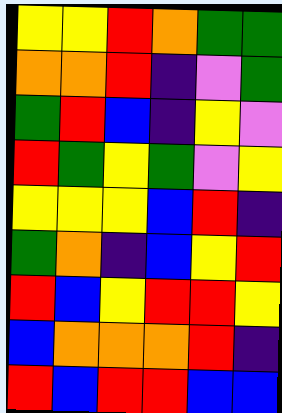[["yellow", "yellow", "red", "orange", "green", "green"], ["orange", "orange", "red", "indigo", "violet", "green"], ["green", "red", "blue", "indigo", "yellow", "violet"], ["red", "green", "yellow", "green", "violet", "yellow"], ["yellow", "yellow", "yellow", "blue", "red", "indigo"], ["green", "orange", "indigo", "blue", "yellow", "red"], ["red", "blue", "yellow", "red", "red", "yellow"], ["blue", "orange", "orange", "orange", "red", "indigo"], ["red", "blue", "red", "red", "blue", "blue"]]